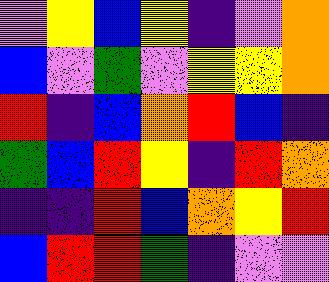[["violet", "yellow", "blue", "yellow", "indigo", "violet", "orange"], ["blue", "violet", "green", "violet", "yellow", "yellow", "orange"], ["red", "indigo", "blue", "orange", "red", "blue", "indigo"], ["green", "blue", "red", "yellow", "indigo", "red", "orange"], ["indigo", "indigo", "red", "blue", "orange", "yellow", "red"], ["blue", "red", "red", "green", "indigo", "violet", "violet"]]